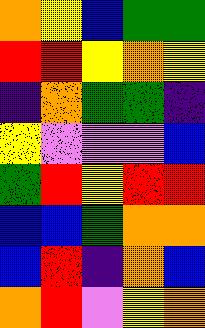[["orange", "yellow", "blue", "green", "green"], ["red", "red", "yellow", "orange", "yellow"], ["indigo", "orange", "green", "green", "indigo"], ["yellow", "violet", "violet", "violet", "blue"], ["green", "red", "yellow", "red", "red"], ["blue", "blue", "green", "orange", "orange"], ["blue", "red", "indigo", "orange", "blue"], ["orange", "red", "violet", "yellow", "orange"]]